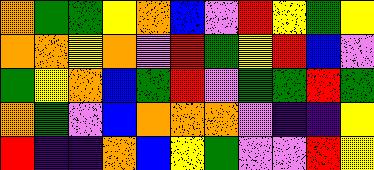[["orange", "green", "green", "yellow", "orange", "blue", "violet", "red", "yellow", "green", "yellow"], ["orange", "orange", "yellow", "orange", "violet", "red", "green", "yellow", "red", "blue", "violet"], ["green", "yellow", "orange", "blue", "green", "red", "violet", "green", "green", "red", "green"], ["orange", "green", "violet", "blue", "orange", "orange", "orange", "violet", "indigo", "indigo", "yellow"], ["red", "indigo", "indigo", "orange", "blue", "yellow", "green", "violet", "violet", "red", "yellow"]]